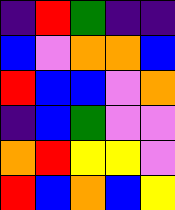[["indigo", "red", "green", "indigo", "indigo"], ["blue", "violet", "orange", "orange", "blue"], ["red", "blue", "blue", "violet", "orange"], ["indigo", "blue", "green", "violet", "violet"], ["orange", "red", "yellow", "yellow", "violet"], ["red", "blue", "orange", "blue", "yellow"]]